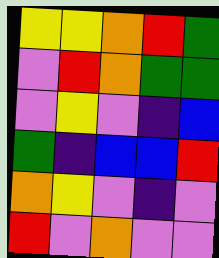[["yellow", "yellow", "orange", "red", "green"], ["violet", "red", "orange", "green", "green"], ["violet", "yellow", "violet", "indigo", "blue"], ["green", "indigo", "blue", "blue", "red"], ["orange", "yellow", "violet", "indigo", "violet"], ["red", "violet", "orange", "violet", "violet"]]